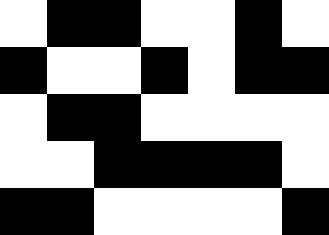[["white", "black", "black", "white", "white", "black", "white"], ["black", "white", "white", "black", "white", "black", "black"], ["white", "black", "black", "white", "white", "white", "white"], ["white", "white", "black", "black", "black", "black", "white"], ["black", "black", "white", "white", "white", "white", "black"]]